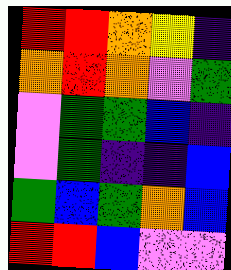[["red", "red", "orange", "yellow", "indigo"], ["orange", "red", "orange", "violet", "green"], ["violet", "green", "green", "blue", "indigo"], ["violet", "green", "indigo", "indigo", "blue"], ["green", "blue", "green", "orange", "blue"], ["red", "red", "blue", "violet", "violet"]]